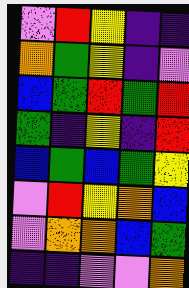[["violet", "red", "yellow", "indigo", "indigo"], ["orange", "green", "yellow", "indigo", "violet"], ["blue", "green", "red", "green", "red"], ["green", "indigo", "yellow", "indigo", "red"], ["blue", "green", "blue", "green", "yellow"], ["violet", "red", "yellow", "orange", "blue"], ["violet", "orange", "orange", "blue", "green"], ["indigo", "indigo", "violet", "violet", "orange"]]